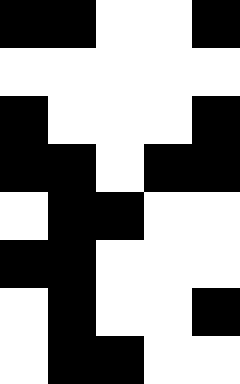[["black", "black", "white", "white", "black"], ["white", "white", "white", "white", "white"], ["black", "white", "white", "white", "black"], ["black", "black", "white", "black", "black"], ["white", "black", "black", "white", "white"], ["black", "black", "white", "white", "white"], ["white", "black", "white", "white", "black"], ["white", "black", "black", "white", "white"]]